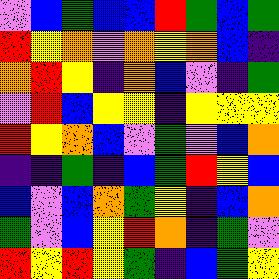[["violet", "blue", "green", "blue", "blue", "red", "green", "blue", "green"], ["red", "yellow", "orange", "violet", "orange", "yellow", "orange", "blue", "indigo"], ["orange", "red", "yellow", "indigo", "orange", "blue", "violet", "indigo", "green"], ["violet", "red", "blue", "yellow", "yellow", "indigo", "yellow", "yellow", "yellow"], ["red", "yellow", "orange", "blue", "violet", "green", "violet", "blue", "orange"], ["indigo", "indigo", "green", "indigo", "blue", "green", "red", "yellow", "blue"], ["blue", "violet", "blue", "orange", "green", "yellow", "indigo", "blue", "orange"], ["green", "violet", "blue", "yellow", "red", "orange", "indigo", "green", "violet"], ["red", "yellow", "red", "yellow", "green", "indigo", "blue", "green", "yellow"]]